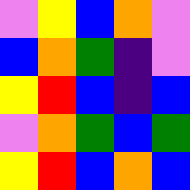[["violet", "yellow", "blue", "orange", "violet"], ["blue", "orange", "green", "indigo", "violet"], ["yellow", "red", "blue", "indigo", "blue"], ["violet", "orange", "green", "blue", "green"], ["yellow", "red", "blue", "orange", "blue"]]